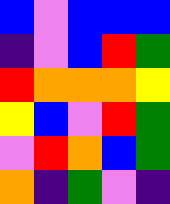[["blue", "violet", "blue", "blue", "blue"], ["indigo", "violet", "blue", "red", "green"], ["red", "orange", "orange", "orange", "yellow"], ["yellow", "blue", "violet", "red", "green"], ["violet", "red", "orange", "blue", "green"], ["orange", "indigo", "green", "violet", "indigo"]]